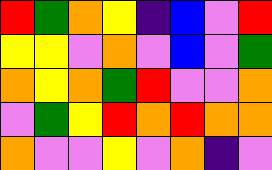[["red", "green", "orange", "yellow", "indigo", "blue", "violet", "red"], ["yellow", "yellow", "violet", "orange", "violet", "blue", "violet", "green"], ["orange", "yellow", "orange", "green", "red", "violet", "violet", "orange"], ["violet", "green", "yellow", "red", "orange", "red", "orange", "orange"], ["orange", "violet", "violet", "yellow", "violet", "orange", "indigo", "violet"]]